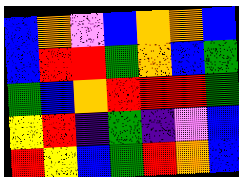[["blue", "orange", "violet", "blue", "orange", "orange", "blue"], ["blue", "red", "red", "green", "orange", "blue", "green"], ["green", "blue", "orange", "red", "red", "red", "green"], ["yellow", "red", "indigo", "green", "indigo", "violet", "blue"], ["red", "yellow", "blue", "green", "red", "orange", "blue"]]